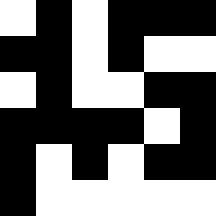[["white", "black", "white", "black", "black", "black"], ["black", "black", "white", "black", "white", "white"], ["white", "black", "white", "white", "black", "black"], ["black", "black", "black", "black", "white", "black"], ["black", "white", "black", "white", "black", "black"], ["black", "white", "white", "white", "white", "white"]]